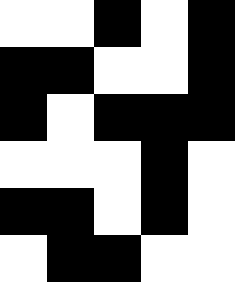[["white", "white", "black", "white", "black"], ["black", "black", "white", "white", "black"], ["black", "white", "black", "black", "black"], ["white", "white", "white", "black", "white"], ["black", "black", "white", "black", "white"], ["white", "black", "black", "white", "white"]]